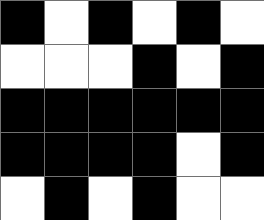[["black", "white", "black", "white", "black", "white"], ["white", "white", "white", "black", "white", "black"], ["black", "black", "black", "black", "black", "black"], ["black", "black", "black", "black", "white", "black"], ["white", "black", "white", "black", "white", "white"]]